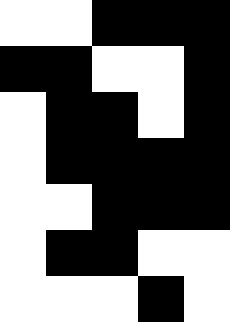[["white", "white", "black", "black", "black"], ["black", "black", "white", "white", "black"], ["white", "black", "black", "white", "black"], ["white", "black", "black", "black", "black"], ["white", "white", "black", "black", "black"], ["white", "black", "black", "white", "white"], ["white", "white", "white", "black", "white"]]